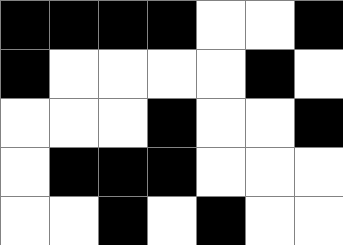[["black", "black", "black", "black", "white", "white", "black"], ["black", "white", "white", "white", "white", "black", "white"], ["white", "white", "white", "black", "white", "white", "black"], ["white", "black", "black", "black", "white", "white", "white"], ["white", "white", "black", "white", "black", "white", "white"]]